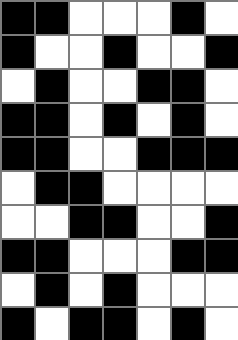[["black", "black", "white", "white", "white", "black", "white"], ["black", "white", "white", "black", "white", "white", "black"], ["white", "black", "white", "white", "black", "black", "white"], ["black", "black", "white", "black", "white", "black", "white"], ["black", "black", "white", "white", "black", "black", "black"], ["white", "black", "black", "white", "white", "white", "white"], ["white", "white", "black", "black", "white", "white", "black"], ["black", "black", "white", "white", "white", "black", "black"], ["white", "black", "white", "black", "white", "white", "white"], ["black", "white", "black", "black", "white", "black", "white"]]